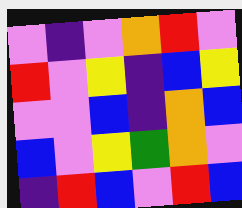[["violet", "indigo", "violet", "orange", "red", "violet"], ["red", "violet", "yellow", "indigo", "blue", "yellow"], ["violet", "violet", "blue", "indigo", "orange", "blue"], ["blue", "violet", "yellow", "green", "orange", "violet"], ["indigo", "red", "blue", "violet", "red", "blue"]]